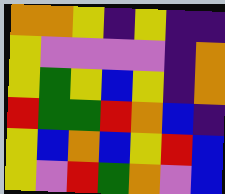[["orange", "orange", "yellow", "indigo", "yellow", "indigo", "indigo"], ["yellow", "violet", "violet", "violet", "violet", "indigo", "orange"], ["yellow", "green", "yellow", "blue", "yellow", "indigo", "orange"], ["red", "green", "green", "red", "orange", "blue", "indigo"], ["yellow", "blue", "orange", "blue", "yellow", "red", "blue"], ["yellow", "violet", "red", "green", "orange", "violet", "blue"]]